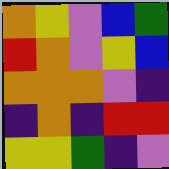[["orange", "yellow", "violet", "blue", "green"], ["red", "orange", "violet", "yellow", "blue"], ["orange", "orange", "orange", "violet", "indigo"], ["indigo", "orange", "indigo", "red", "red"], ["yellow", "yellow", "green", "indigo", "violet"]]